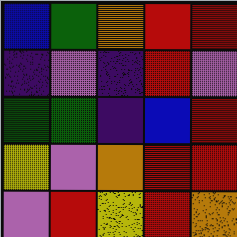[["blue", "green", "orange", "red", "red"], ["indigo", "violet", "indigo", "red", "violet"], ["green", "green", "indigo", "blue", "red"], ["yellow", "violet", "orange", "red", "red"], ["violet", "red", "yellow", "red", "orange"]]